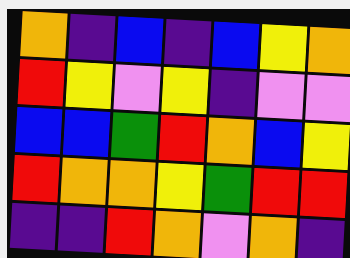[["orange", "indigo", "blue", "indigo", "blue", "yellow", "orange"], ["red", "yellow", "violet", "yellow", "indigo", "violet", "violet"], ["blue", "blue", "green", "red", "orange", "blue", "yellow"], ["red", "orange", "orange", "yellow", "green", "red", "red"], ["indigo", "indigo", "red", "orange", "violet", "orange", "indigo"]]